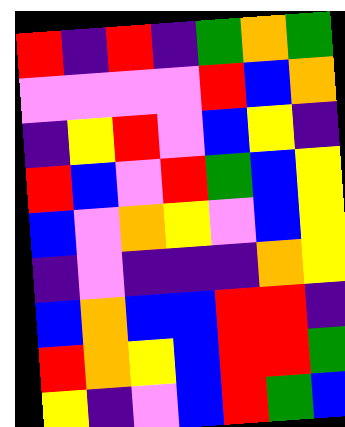[["red", "indigo", "red", "indigo", "green", "orange", "green"], ["violet", "violet", "violet", "violet", "red", "blue", "orange"], ["indigo", "yellow", "red", "violet", "blue", "yellow", "indigo"], ["red", "blue", "violet", "red", "green", "blue", "yellow"], ["blue", "violet", "orange", "yellow", "violet", "blue", "yellow"], ["indigo", "violet", "indigo", "indigo", "indigo", "orange", "yellow"], ["blue", "orange", "blue", "blue", "red", "red", "indigo"], ["red", "orange", "yellow", "blue", "red", "red", "green"], ["yellow", "indigo", "violet", "blue", "red", "green", "blue"]]